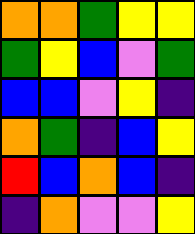[["orange", "orange", "green", "yellow", "yellow"], ["green", "yellow", "blue", "violet", "green"], ["blue", "blue", "violet", "yellow", "indigo"], ["orange", "green", "indigo", "blue", "yellow"], ["red", "blue", "orange", "blue", "indigo"], ["indigo", "orange", "violet", "violet", "yellow"]]